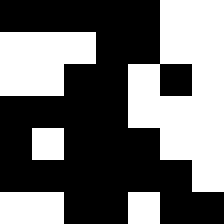[["black", "black", "black", "black", "black", "white", "white"], ["white", "white", "white", "black", "black", "white", "white"], ["white", "white", "black", "black", "white", "black", "white"], ["black", "black", "black", "black", "white", "white", "white"], ["black", "white", "black", "black", "black", "white", "white"], ["black", "black", "black", "black", "black", "black", "white"], ["white", "white", "black", "black", "white", "black", "black"]]